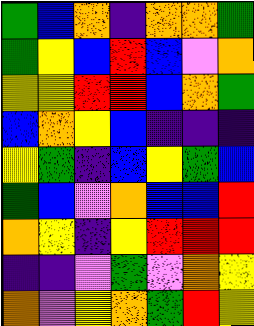[["green", "blue", "orange", "indigo", "orange", "orange", "green"], ["green", "yellow", "blue", "red", "blue", "violet", "orange"], ["yellow", "yellow", "red", "red", "blue", "orange", "green"], ["blue", "orange", "yellow", "blue", "indigo", "indigo", "indigo"], ["yellow", "green", "indigo", "blue", "yellow", "green", "blue"], ["green", "blue", "violet", "orange", "blue", "blue", "red"], ["orange", "yellow", "indigo", "yellow", "red", "red", "red"], ["indigo", "indigo", "violet", "green", "violet", "orange", "yellow"], ["orange", "violet", "yellow", "orange", "green", "red", "yellow"]]